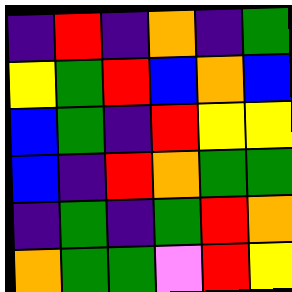[["indigo", "red", "indigo", "orange", "indigo", "green"], ["yellow", "green", "red", "blue", "orange", "blue"], ["blue", "green", "indigo", "red", "yellow", "yellow"], ["blue", "indigo", "red", "orange", "green", "green"], ["indigo", "green", "indigo", "green", "red", "orange"], ["orange", "green", "green", "violet", "red", "yellow"]]